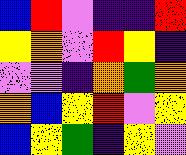[["blue", "red", "violet", "indigo", "indigo", "red"], ["yellow", "orange", "violet", "red", "yellow", "indigo"], ["violet", "violet", "indigo", "orange", "green", "orange"], ["orange", "blue", "yellow", "red", "violet", "yellow"], ["blue", "yellow", "green", "indigo", "yellow", "violet"]]